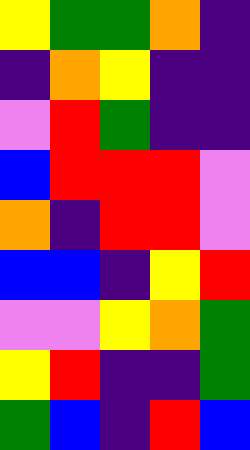[["yellow", "green", "green", "orange", "indigo"], ["indigo", "orange", "yellow", "indigo", "indigo"], ["violet", "red", "green", "indigo", "indigo"], ["blue", "red", "red", "red", "violet"], ["orange", "indigo", "red", "red", "violet"], ["blue", "blue", "indigo", "yellow", "red"], ["violet", "violet", "yellow", "orange", "green"], ["yellow", "red", "indigo", "indigo", "green"], ["green", "blue", "indigo", "red", "blue"]]